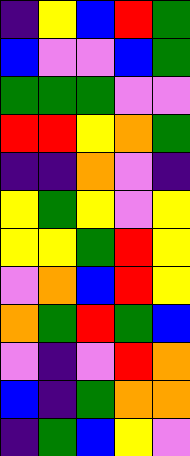[["indigo", "yellow", "blue", "red", "green"], ["blue", "violet", "violet", "blue", "green"], ["green", "green", "green", "violet", "violet"], ["red", "red", "yellow", "orange", "green"], ["indigo", "indigo", "orange", "violet", "indigo"], ["yellow", "green", "yellow", "violet", "yellow"], ["yellow", "yellow", "green", "red", "yellow"], ["violet", "orange", "blue", "red", "yellow"], ["orange", "green", "red", "green", "blue"], ["violet", "indigo", "violet", "red", "orange"], ["blue", "indigo", "green", "orange", "orange"], ["indigo", "green", "blue", "yellow", "violet"]]